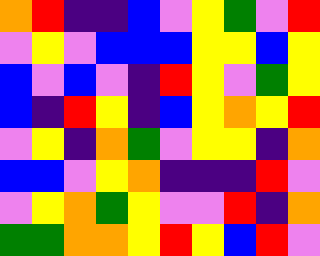[["orange", "red", "indigo", "indigo", "blue", "violet", "yellow", "green", "violet", "red"], ["violet", "yellow", "violet", "blue", "blue", "blue", "yellow", "yellow", "blue", "yellow"], ["blue", "violet", "blue", "violet", "indigo", "red", "yellow", "violet", "green", "yellow"], ["blue", "indigo", "red", "yellow", "indigo", "blue", "yellow", "orange", "yellow", "red"], ["violet", "yellow", "indigo", "orange", "green", "violet", "yellow", "yellow", "indigo", "orange"], ["blue", "blue", "violet", "yellow", "orange", "indigo", "indigo", "indigo", "red", "violet"], ["violet", "yellow", "orange", "green", "yellow", "violet", "violet", "red", "indigo", "orange"], ["green", "green", "orange", "orange", "yellow", "red", "yellow", "blue", "red", "violet"]]